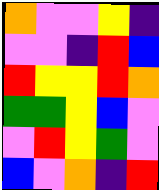[["orange", "violet", "violet", "yellow", "indigo"], ["violet", "violet", "indigo", "red", "blue"], ["red", "yellow", "yellow", "red", "orange"], ["green", "green", "yellow", "blue", "violet"], ["violet", "red", "yellow", "green", "violet"], ["blue", "violet", "orange", "indigo", "red"]]